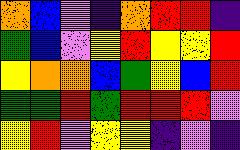[["orange", "blue", "violet", "indigo", "orange", "red", "red", "indigo"], ["green", "blue", "violet", "yellow", "red", "yellow", "yellow", "red"], ["yellow", "orange", "orange", "blue", "green", "yellow", "blue", "red"], ["green", "green", "red", "green", "red", "red", "red", "violet"], ["yellow", "red", "violet", "yellow", "yellow", "indigo", "violet", "indigo"]]